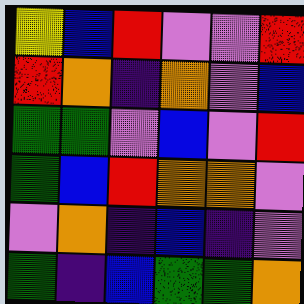[["yellow", "blue", "red", "violet", "violet", "red"], ["red", "orange", "indigo", "orange", "violet", "blue"], ["green", "green", "violet", "blue", "violet", "red"], ["green", "blue", "red", "orange", "orange", "violet"], ["violet", "orange", "indigo", "blue", "indigo", "violet"], ["green", "indigo", "blue", "green", "green", "orange"]]